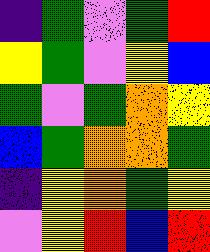[["indigo", "green", "violet", "green", "red"], ["yellow", "green", "violet", "yellow", "blue"], ["green", "violet", "green", "orange", "yellow"], ["blue", "green", "orange", "orange", "green"], ["indigo", "yellow", "orange", "green", "yellow"], ["violet", "yellow", "red", "blue", "red"]]